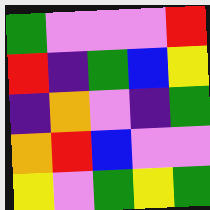[["green", "violet", "violet", "violet", "red"], ["red", "indigo", "green", "blue", "yellow"], ["indigo", "orange", "violet", "indigo", "green"], ["orange", "red", "blue", "violet", "violet"], ["yellow", "violet", "green", "yellow", "green"]]